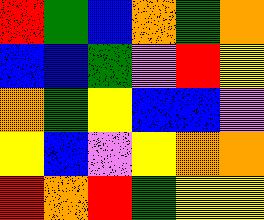[["red", "green", "blue", "orange", "green", "orange"], ["blue", "blue", "green", "violet", "red", "yellow"], ["orange", "green", "yellow", "blue", "blue", "violet"], ["yellow", "blue", "violet", "yellow", "orange", "orange"], ["red", "orange", "red", "green", "yellow", "yellow"]]